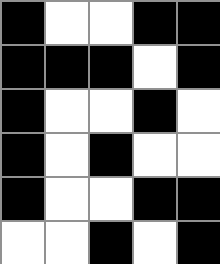[["black", "white", "white", "black", "black"], ["black", "black", "black", "white", "black"], ["black", "white", "white", "black", "white"], ["black", "white", "black", "white", "white"], ["black", "white", "white", "black", "black"], ["white", "white", "black", "white", "black"]]